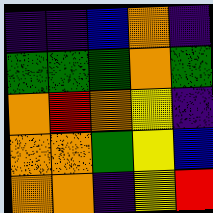[["indigo", "indigo", "blue", "orange", "indigo"], ["green", "green", "green", "orange", "green"], ["orange", "red", "orange", "yellow", "indigo"], ["orange", "orange", "green", "yellow", "blue"], ["orange", "orange", "indigo", "yellow", "red"]]